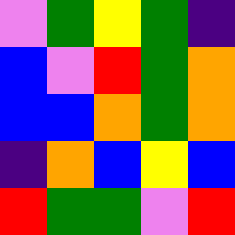[["violet", "green", "yellow", "green", "indigo"], ["blue", "violet", "red", "green", "orange"], ["blue", "blue", "orange", "green", "orange"], ["indigo", "orange", "blue", "yellow", "blue"], ["red", "green", "green", "violet", "red"]]